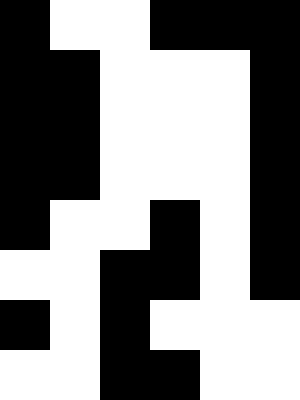[["black", "white", "white", "black", "black", "black"], ["black", "black", "white", "white", "white", "black"], ["black", "black", "white", "white", "white", "black"], ["black", "black", "white", "white", "white", "black"], ["black", "white", "white", "black", "white", "black"], ["white", "white", "black", "black", "white", "black"], ["black", "white", "black", "white", "white", "white"], ["white", "white", "black", "black", "white", "white"]]